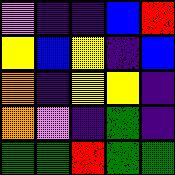[["violet", "indigo", "indigo", "blue", "red"], ["yellow", "blue", "yellow", "indigo", "blue"], ["orange", "indigo", "yellow", "yellow", "indigo"], ["orange", "violet", "indigo", "green", "indigo"], ["green", "green", "red", "green", "green"]]